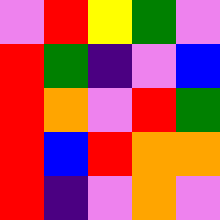[["violet", "red", "yellow", "green", "violet"], ["red", "green", "indigo", "violet", "blue"], ["red", "orange", "violet", "red", "green"], ["red", "blue", "red", "orange", "orange"], ["red", "indigo", "violet", "orange", "violet"]]